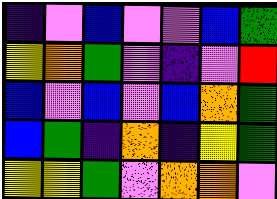[["indigo", "violet", "blue", "violet", "violet", "blue", "green"], ["yellow", "orange", "green", "violet", "indigo", "violet", "red"], ["blue", "violet", "blue", "violet", "blue", "orange", "green"], ["blue", "green", "indigo", "orange", "indigo", "yellow", "green"], ["yellow", "yellow", "green", "violet", "orange", "orange", "violet"]]